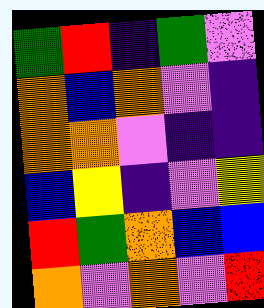[["green", "red", "indigo", "green", "violet"], ["orange", "blue", "orange", "violet", "indigo"], ["orange", "orange", "violet", "indigo", "indigo"], ["blue", "yellow", "indigo", "violet", "yellow"], ["red", "green", "orange", "blue", "blue"], ["orange", "violet", "orange", "violet", "red"]]